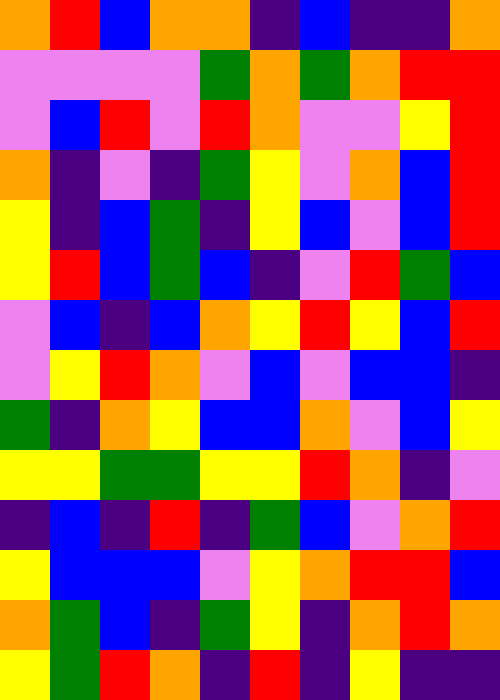[["orange", "red", "blue", "orange", "orange", "indigo", "blue", "indigo", "indigo", "orange"], ["violet", "violet", "violet", "violet", "green", "orange", "green", "orange", "red", "red"], ["violet", "blue", "red", "violet", "red", "orange", "violet", "violet", "yellow", "red"], ["orange", "indigo", "violet", "indigo", "green", "yellow", "violet", "orange", "blue", "red"], ["yellow", "indigo", "blue", "green", "indigo", "yellow", "blue", "violet", "blue", "red"], ["yellow", "red", "blue", "green", "blue", "indigo", "violet", "red", "green", "blue"], ["violet", "blue", "indigo", "blue", "orange", "yellow", "red", "yellow", "blue", "red"], ["violet", "yellow", "red", "orange", "violet", "blue", "violet", "blue", "blue", "indigo"], ["green", "indigo", "orange", "yellow", "blue", "blue", "orange", "violet", "blue", "yellow"], ["yellow", "yellow", "green", "green", "yellow", "yellow", "red", "orange", "indigo", "violet"], ["indigo", "blue", "indigo", "red", "indigo", "green", "blue", "violet", "orange", "red"], ["yellow", "blue", "blue", "blue", "violet", "yellow", "orange", "red", "red", "blue"], ["orange", "green", "blue", "indigo", "green", "yellow", "indigo", "orange", "red", "orange"], ["yellow", "green", "red", "orange", "indigo", "red", "indigo", "yellow", "indigo", "indigo"]]